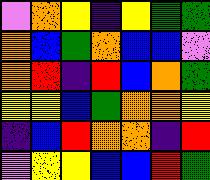[["violet", "orange", "yellow", "indigo", "yellow", "green", "green"], ["orange", "blue", "green", "orange", "blue", "blue", "violet"], ["orange", "red", "indigo", "red", "blue", "orange", "green"], ["yellow", "yellow", "blue", "green", "orange", "orange", "yellow"], ["indigo", "blue", "red", "orange", "orange", "indigo", "red"], ["violet", "yellow", "yellow", "blue", "blue", "red", "green"]]